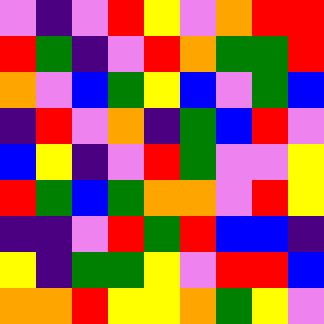[["violet", "indigo", "violet", "red", "yellow", "violet", "orange", "red", "red"], ["red", "green", "indigo", "violet", "red", "orange", "green", "green", "red"], ["orange", "violet", "blue", "green", "yellow", "blue", "violet", "green", "blue"], ["indigo", "red", "violet", "orange", "indigo", "green", "blue", "red", "violet"], ["blue", "yellow", "indigo", "violet", "red", "green", "violet", "violet", "yellow"], ["red", "green", "blue", "green", "orange", "orange", "violet", "red", "yellow"], ["indigo", "indigo", "violet", "red", "green", "red", "blue", "blue", "indigo"], ["yellow", "indigo", "green", "green", "yellow", "violet", "red", "red", "blue"], ["orange", "orange", "red", "yellow", "yellow", "orange", "green", "yellow", "violet"]]